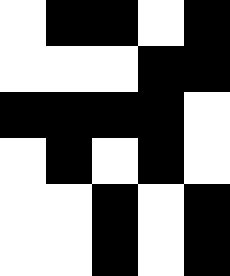[["white", "black", "black", "white", "black"], ["white", "white", "white", "black", "black"], ["black", "black", "black", "black", "white"], ["white", "black", "white", "black", "white"], ["white", "white", "black", "white", "black"], ["white", "white", "black", "white", "black"]]